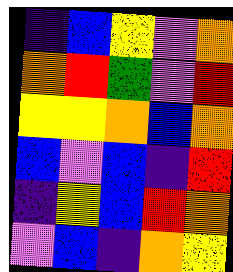[["indigo", "blue", "yellow", "violet", "orange"], ["orange", "red", "green", "violet", "red"], ["yellow", "yellow", "orange", "blue", "orange"], ["blue", "violet", "blue", "indigo", "red"], ["indigo", "yellow", "blue", "red", "orange"], ["violet", "blue", "indigo", "orange", "yellow"]]